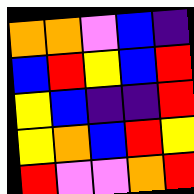[["orange", "orange", "violet", "blue", "indigo"], ["blue", "red", "yellow", "blue", "red"], ["yellow", "blue", "indigo", "indigo", "red"], ["yellow", "orange", "blue", "red", "yellow"], ["red", "violet", "violet", "orange", "red"]]